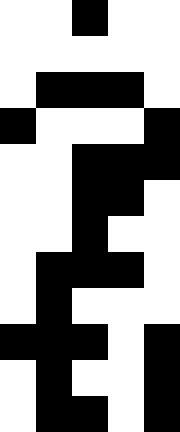[["white", "white", "black", "white", "white"], ["white", "white", "white", "white", "white"], ["white", "black", "black", "black", "white"], ["black", "white", "white", "white", "black"], ["white", "white", "black", "black", "black"], ["white", "white", "black", "black", "white"], ["white", "white", "black", "white", "white"], ["white", "black", "black", "black", "white"], ["white", "black", "white", "white", "white"], ["black", "black", "black", "white", "black"], ["white", "black", "white", "white", "black"], ["white", "black", "black", "white", "black"]]